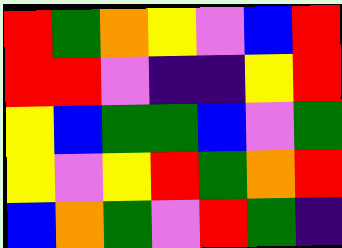[["red", "green", "orange", "yellow", "violet", "blue", "red"], ["red", "red", "violet", "indigo", "indigo", "yellow", "red"], ["yellow", "blue", "green", "green", "blue", "violet", "green"], ["yellow", "violet", "yellow", "red", "green", "orange", "red"], ["blue", "orange", "green", "violet", "red", "green", "indigo"]]